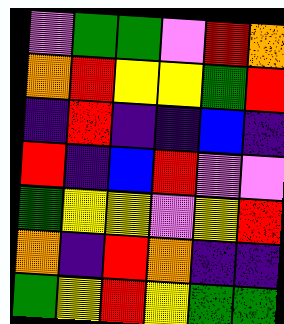[["violet", "green", "green", "violet", "red", "orange"], ["orange", "red", "yellow", "yellow", "green", "red"], ["indigo", "red", "indigo", "indigo", "blue", "indigo"], ["red", "indigo", "blue", "red", "violet", "violet"], ["green", "yellow", "yellow", "violet", "yellow", "red"], ["orange", "indigo", "red", "orange", "indigo", "indigo"], ["green", "yellow", "red", "yellow", "green", "green"]]